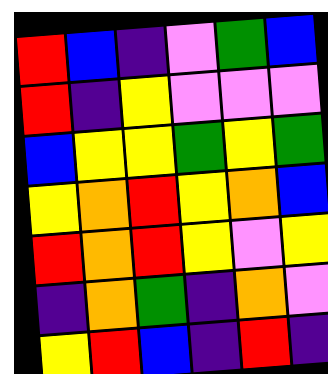[["red", "blue", "indigo", "violet", "green", "blue"], ["red", "indigo", "yellow", "violet", "violet", "violet"], ["blue", "yellow", "yellow", "green", "yellow", "green"], ["yellow", "orange", "red", "yellow", "orange", "blue"], ["red", "orange", "red", "yellow", "violet", "yellow"], ["indigo", "orange", "green", "indigo", "orange", "violet"], ["yellow", "red", "blue", "indigo", "red", "indigo"]]